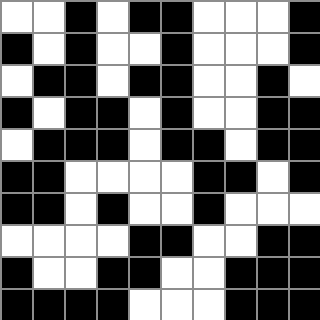[["white", "white", "black", "white", "black", "black", "white", "white", "white", "black"], ["black", "white", "black", "white", "white", "black", "white", "white", "white", "black"], ["white", "black", "black", "white", "black", "black", "white", "white", "black", "white"], ["black", "white", "black", "black", "white", "black", "white", "white", "black", "black"], ["white", "black", "black", "black", "white", "black", "black", "white", "black", "black"], ["black", "black", "white", "white", "white", "white", "black", "black", "white", "black"], ["black", "black", "white", "black", "white", "white", "black", "white", "white", "white"], ["white", "white", "white", "white", "black", "black", "white", "white", "black", "black"], ["black", "white", "white", "black", "black", "white", "white", "black", "black", "black"], ["black", "black", "black", "black", "white", "white", "white", "black", "black", "black"]]